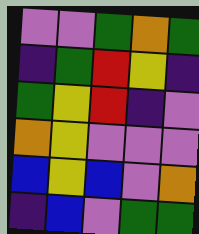[["violet", "violet", "green", "orange", "green"], ["indigo", "green", "red", "yellow", "indigo"], ["green", "yellow", "red", "indigo", "violet"], ["orange", "yellow", "violet", "violet", "violet"], ["blue", "yellow", "blue", "violet", "orange"], ["indigo", "blue", "violet", "green", "green"]]